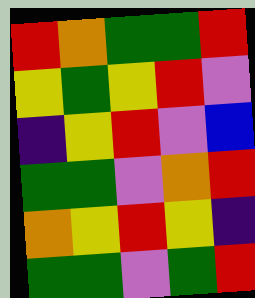[["red", "orange", "green", "green", "red"], ["yellow", "green", "yellow", "red", "violet"], ["indigo", "yellow", "red", "violet", "blue"], ["green", "green", "violet", "orange", "red"], ["orange", "yellow", "red", "yellow", "indigo"], ["green", "green", "violet", "green", "red"]]